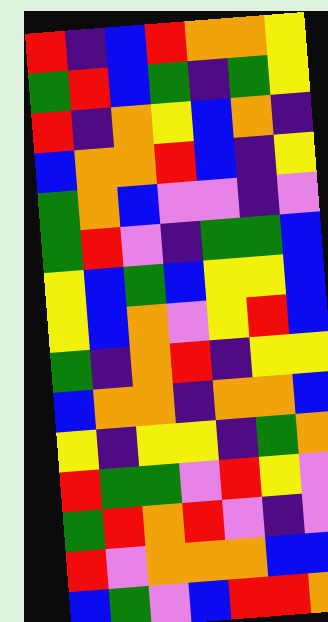[["red", "indigo", "blue", "red", "orange", "orange", "yellow"], ["green", "red", "blue", "green", "indigo", "green", "yellow"], ["red", "indigo", "orange", "yellow", "blue", "orange", "indigo"], ["blue", "orange", "orange", "red", "blue", "indigo", "yellow"], ["green", "orange", "blue", "violet", "violet", "indigo", "violet"], ["green", "red", "violet", "indigo", "green", "green", "blue"], ["yellow", "blue", "green", "blue", "yellow", "yellow", "blue"], ["yellow", "blue", "orange", "violet", "yellow", "red", "blue"], ["green", "indigo", "orange", "red", "indigo", "yellow", "yellow"], ["blue", "orange", "orange", "indigo", "orange", "orange", "blue"], ["yellow", "indigo", "yellow", "yellow", "indigo", "green", "orange"], ["red", "green", "green", "violet", "red", "yellow", "violet"], ["green", "red", "orange", "red", "violet", "indigo", "violet"], ["red", "violet", "orange", "orange", "orange", "blue", "blue"], ["blue", "green", "violet", "blue", "red", "red", "orange"]]